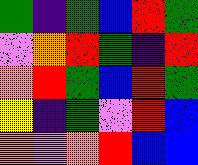[["green", "indigo", "green", "blue", "red", "green"], ["violet", "orange", "red", "green", "indigo", "red"], ["orange", "red", "green", "blue", "red", "green"], ["yellow", "indigo", "green", "violet", "red", "blue"], ["orange", "violet", "orange", "red", "blue", "blue"]]